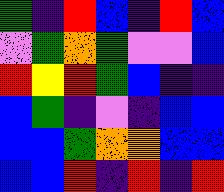[["green", "indigo", "red", "blue", "indigo", "red", "blue"], ["violet", "green", "orange", "green", "violet", "violet", "blue"], ["red", "yellow", "red", "green", "blue", "indigo", "indigo"], ["blue", "green", "indigo", "violet", "indigo", "blue", "blue"], ["blue", "blue", "green", "orange", "orange", "blue", "blue"], ["blue", "blue", "red", "indigo", "red", "indigo", "red"]]